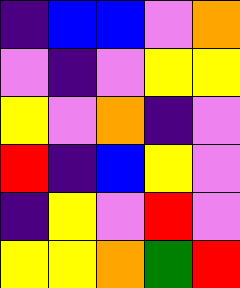[["indigo", "blue", "blue", "violet", "orange"], ["violet", "indigo", "violet", "yellow", "yellow"], ["yellow", "violet", "orange", "indigo", "violet"], ["red", "indigo", "blue", "yellow", "violet"], ["indigo", "yellow", "violet", "red", "violet"], ["yellow", "yellow", "orange", "green", "red"]]